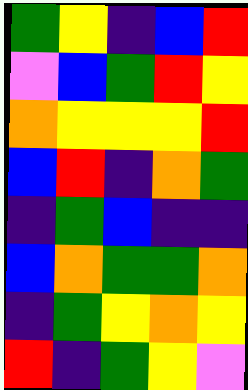[["green", "yellow", "indigo", "blue", "red"], ["violet", "blue", "green", "red", "yellow"], ["orange", "yellow", "yellow", "yellow", "red"], ["blue", "red", "indigo", "orange", "green"], ["indigo", "green", "blue", "indigo", "indigo"], ["blue", "orange", "green", "green", "orange"], ["indigo", "green", "yellow", "orange", "yellow"], ["red", "indigo", "green", "yellow", "violet"]]